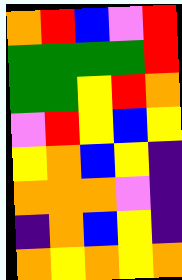[["orange", "red", "blue", "violet", "red"], ["green", "green", "green", "green", "red"], ["green", "green", "yellow", "red", "orange"], ["violet", "red", "yellow", "blue", "yellow"], ["yellow", "orange", "blue", "yellow", "indigo"], ["orange", "orange", "orange", "violet", "indigo"], ["indigo", "orange", "blue", "yellow", "indigo"], ["orange", "yellow", "orange", "yellow", "orange"]]